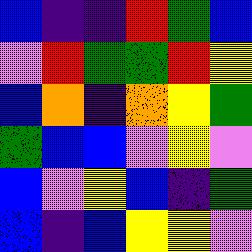[["blue", "indigo", "indigo", "red", "green", "blue"], ["violet", "red", "green", "green", "red", "yellow"], ["blue", "orange", "indigo", "orange", "yellow", "green"], ["green", "blue", "blue", "violet", "yellow", "violet"], ["blue", "violet", "yellow", "blue", "indigo", "green"], ["blue", "indigo", "blue", "yellow", "yellow", "violet"]]